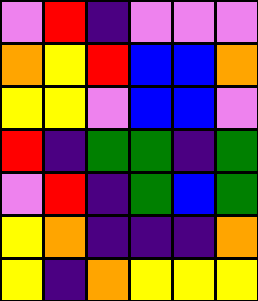[["violet", "red", "indigo", "violet", "violet", "violet"], ["orange", "yellow", "red", "blue", "blue", "orange"], ["yellow", "yellow", "violet", "blue", "blue", "violet"], ["red", "indigo", "green", "green", "indigo", "green"], ["violet", "red", "indigo", "green", "blue", "green"], ["yellow", "orange", "indigo", "indigo", "indigo", "orange"], ["yellow", "indigo", "orange", "yellow", "yellow", "yellow"]]